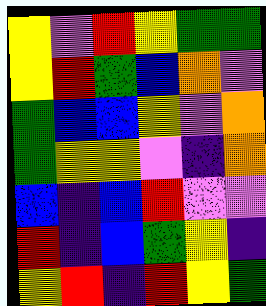[["yellow", "violet", "red", "yellow", "green", "green"], ["yellow", "red", "green", "blue", "orange", "violet"], ["green", "blue", "blue", "yellow", "violet", "orange"], ["green", "yellow", "yellow", "violet", "indigo", "orange"], ["blue", "indigo", "blue", "red", "violet", "violet"], ["red", "indigo", "blue", "green", "yellow", "indigo"], ["yellow", "red", "indigo", "red", "yellow", "green"]]